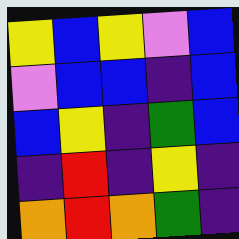[["yellow", "blue", "yellow", "violet", "blue"], ["violet", "blue", "blue", "indigo", "blue"], ["blue", "yellow", "indigo", "green", "blue"], ["indigo", "red", "indigo", "yellow", "indigo"], ["orange", "red", "orange", "green", "indigo"]]